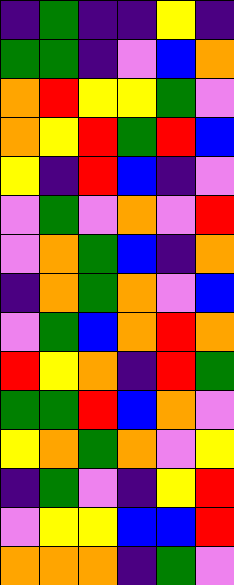[["indigo", "green", "indigo", "indigo", "yellow", "indigo"], ["green", "green", "indigo", "violet", "blue", "orange"], ["orange", "red", "yellow", "yellow", "green", "violet"], ["orange", "yellow", "red", "green", "red", "blue"], ["yellow", "indigo", "red", "blue", "indigo", "violet"], ["violet", "green", "violet", "orange", "violet", "red"], ["violet", "orange", "green", "blue", "indigo", "orange"], ["indigo", "orange", "green", "orange", "violet", "blue"], ["violet", "green", "blue", "orange", "red", "orange"], ["red", "yellow", "orange", "indigo", "red", "green"], ["green", "green", "red", "blue", "orange", "violet"], ["yellow", "orange", "green", "orange", "violet", "yellow"], ["indigo", "green", "violet", "indigo", "yellow", "red"], ["violet", "yellow", "yellow", "blue", "blue", "red"], ["orange", "orange", "orange", "indigo", "green", "violet"]]